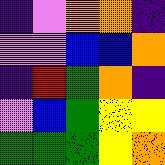[["indigo", "violet", "orange", "orange", "indigo"], ["violet", "violet", "blue", "blue", "orange"], ["indigo", "red", "green", "orange", "indigo"], ["violet", "blue", "green", "yellow", "yellow"], ["green", "green", "green", "yellow", "orange"]]